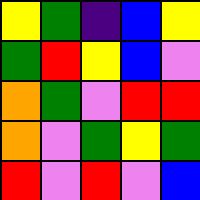[["yellow", "green", "indigo", "blue", "yellow"], ["green", "red", "yellow", "blue", "violet"], ["orange", "green", "violet", "red", "red"], ["orange", "violet", "green", "yellow", "green"], ["red", "violet", "red", "violet", "blue"]]